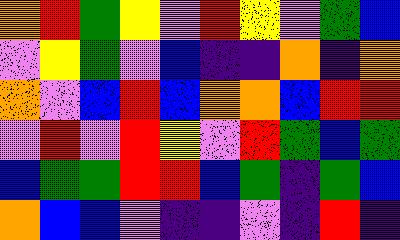[["orange", "red", "green", "yellow", "violet", "red", "yellow", "violet", "green", "blue"], ["violet", "yellow", "green", "violet", "blue", "indigo", "indigo", "orange", "indigo", "orange"], ["orange", "violet", "blue", "red", "blue", "orange", "orange", "blue", "red", "red"], ["violet", "red", "violet", "red", "yellow", "violet", "red", "green", "blue", "green"], ["blue", "green", "green", "red", "red", "blue", "green", "indigo", "green", "blue"], ["orange", "blue", "blue", "violet", "indigo", "indigo", "violet", "indigo", "red", "indigo"]]